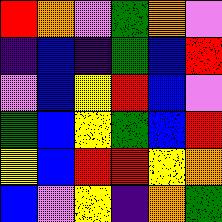[["red", "orange", "violet", "green", "orange", "violet"], ["indigo", "blue", "indigo", "green", "blue", "red"], ["violet", "blue", "yellow", "red", "blue", "violet"], ["green", "blue", "yellow", "green", "blue", "red"], ["yellow", "blue", "red", "red", "yellow", "orange"], ["blue", "violet", "yellow", "indigo", "orange", "green"]]